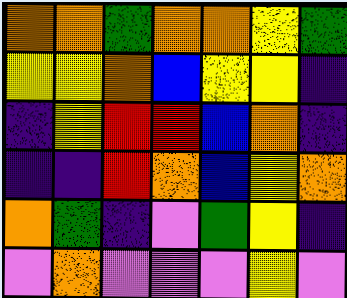[["orange", "orange", "green", "orange", "orange", "yellow", "green"], ["yellow", "yellow", "orange", "blue", "yellow", "yellow", "indigo"], ["indigo", "yellow", "red", "red", "blue", "orange", "indigo"], ["indigo", "indigo", "red", "orange", "blue", "yellow", "orange"], ["orange", "green", "indigo", "violet", "green", "yellow", "indigo"], ["violet", "orange", "violet", "violet", "violet", "yellow", "violet"]]